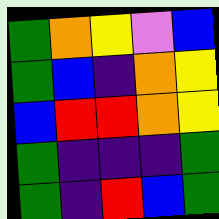[["green", "orange", "yellow", "violet", "blue"], ["green", "blue", "indigo", "orange", "yellow"], ["blue", "red", "red", "orange", "yellow"], ["green", "indigo", "indigo", "indigo", "green"], ["green", "indigo", "red", "blue", "green"]]